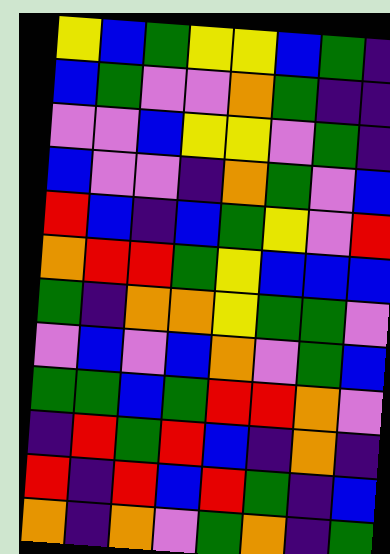[["yellow", "blue", "green", "yellow", "yellow", "blue", "green", "indigo"], ["blue", "green", "violet", "violet", "orange", "green", "indigo", "indigo"], ["violet", "violet", "blue", "yellow", "yellow", "violet", "green", "indigo"], ["blue", "violet", "violet", "indigo", "orange", "green", "violet", "blue"], ["red", "blue", "indigo", "blue", "green", "yellow", "violet", "red"], ["orange", "red", "red", "green", "yellow", "blue", "blue", "blue"], ["green", "indigo", "orange", "orange", "yellow", "green", "green", "violet"], ["violet", "blue", "violet", "blue", "orange", "violet", "green", "blue"], ["green", "green", "blue", "green", "red", "red", "orange", "violet"], ["indigo", "red", "green", "red", "blue", "indigo", "orange", "indigo"], ["red", "indigo", "red", "blue", "red", "green", "indigo", "blue"], ["orange", "indigo", "orange", "violet", "green", "orange", "indigo", "green"]]